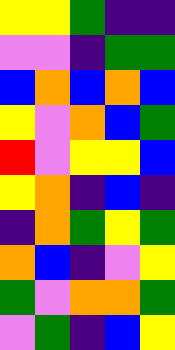[["yellow", "yellow", "green", "indigo", "indigo"], ["violet", "violet", "indigo", "green", "green"], ["blue", "orange", "blue", "orange", "blue"], ["yellow", "violet", "orange", "blue", "green"], ["red", "violet", "yellow", "yellow", "blue"], ["yellow", "orange", "indigo", "blue", "indigo"], ["indigo", "orange", "green", "yellow", "green"], ["orange", "blue", "indigo", "violet", "yellow"], ["green", "violet", "orange", "orange", "green"], ["violet", "green", "indigo", "blue", "yellow"]]